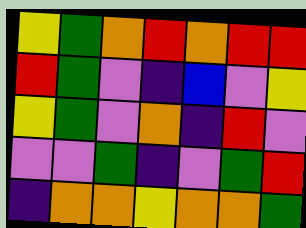[["yellow", "green", "orange", "red", "orange", "red", "red"], ["red", "green", "violet", "indigo", "blue", "violet", "yellow"], ["yellow", "green", "violet", "orange", "indigo", "red", "violet"], ["violet", "violet", "green", "indigo", "violet", "green", "red"], ["indigo", "orange", "orange", "yellow", "orange", "orange", "green"]]